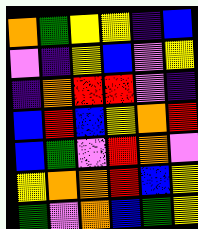[["orange", "green", "yellow", "yellow", "indigo", "blue"], ["violet", "indigo", "yellow", "blue", "violet", "yellow"], ["indigo", "orange", "red", "red", "violet", "indigo"], ["blue", "red", "blue", "yellow", "orange", "red"], ["blue", "green", "violet", "red", "orange", "violet"], ["yellow", "orange", "orange", "red", "blue", "yellow"], ["green", "violet", "orange", "blue", "green", "yellow"]]